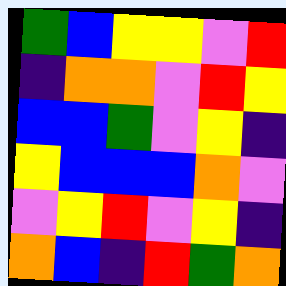[["green", "blue", "yellow", "yellow", "violet", "red"], ["indigo", "orange", "orange", "violet", "red", "yellow"], ["blue", "blue", "green", "violet", "yellow", "indigo"], ["yellow", "blue", "blue", "blue", "orange", "violet"], ["violet", "yellow", "red", "violet", "yellow", "indigo"], ["orange", "blue", "indigo", "red", "green", "orange"]]